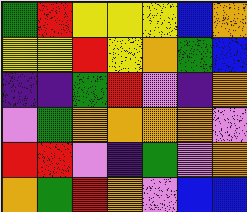[["green", "red", "yellow", "yellow", "yellow", "blue", "orange"], ["yellow", "yellow", "red", "yellow", "orange", "green", "blue"], ["indigo", "indigo", "green", "red", "violet", "indigo", "orange"], ["violet", "green", "orange", "orange", "orange", "orange", "violet"], ["red", "red", "violet", "indigo", "green", "violet", "orange"], ["orange", "green", "red", "orange", "violet", "blue", "blue"]]